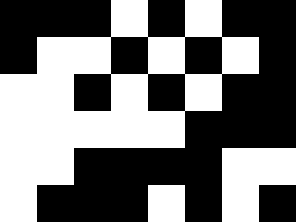[["black", "black", "black", "white", "black", "white", "black", "black"], ["black", "white", "white", "black", "white", "black", "white", "black"], ["white", "white", "black", "white", "black", "white", "black", "black"], ["white", "white", "white", "white", "white", "black", "black", "black"], ["white", "white", "black", "black", "black", "black", "white", "white"], ["white", "black", "black", "black", "white", "black", "white", "black"]]